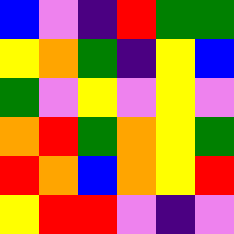[["blue", "violet", "indigo", "red", "green", "green"], ["yellow", "orange", "green", "indigo", "yellow", "blue"], ["green", "violet", "yellow", "violet", "yellow", "violet"], ["orange", "red", "green", "orange", "yellow", "green"], ["red", "orange", "blue", "orange", "yellow", "red"], ["yellow", "red", "red", "violet", "indigo", "violet"]]